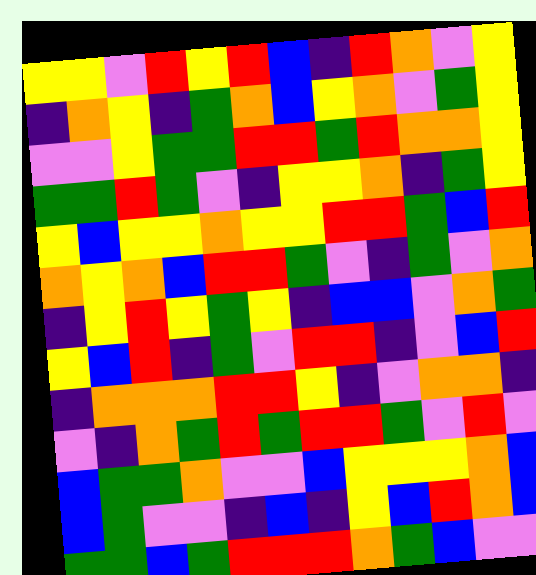[["yellow", "yellow", "violet", "red", "yellow", "red", "blue", "indigo", "red", "orange", "violet", "yellow"], ["indigo", "orange", "yellow", "indigo", "green", "orange", "blue", "yellow", "orange", "violet", "green", "yellow"], ["violet", "violet", "yellow", "green", "green", "red", "red", "green", "red", "orange", "orange", "yellow"], ["green", "green", "red", "green", "violet", "indigo", "yellow", "yellow", "orange", "indigo", "green", "yellow"], ["yellow", "blue", "yellow", "yellow", "orange", "yellow", "yellow", "red", "red", "green", "blue", "red"], ["orange", "yellow", "orange", "blue", "red", "red", "green", "violet", "indigo", "green", "violet", "orange"], ["indigo", "yellow", "red", "yellow", "green", "yellow", "indigo", "blue", "blue", "violet", "orange", "green"], ["yellow", "blue", "red", "indigo", "green", "violet", "red", "red", "indigo", "violet", "blue", "red"], ["indigo", "orange", "orange", "orange", "red", "red", "yellow", "indigo", "violet", "orange", "orange", "indigo"], ["violet", "indigo", "orange", "green", "red", "green", "red", "red", "green", "violet", "red", "violet"], ["blue", "green", "green", "orange", "violet", "violet", "blue", "yellow", "yellow", "yellow", "orange", "blue"], ["blue", "green", "violet", "violet", "indigo", "blue", "indigo", "yellow", "blue", "red", "orange", "blue"], ["green", "green", "blue", "green", "red", "red", "red", "orange", "green", "blue", "violet", "violet"]]